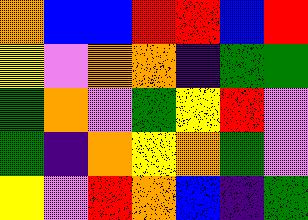[["orange", "blue", "blue", "red", "red", "blue", "red"], ["yellow", "violet", "orange", "orange", "indigo", "green", "green"], ["green", "orange", "violet", "green", "yellow", "red", "violet"], ["green", "indigo", "orange", "yellow", "orange", "green", "violet"], ["yellow", "violet", "red", "orange", "blue", "indigo", "green"]]